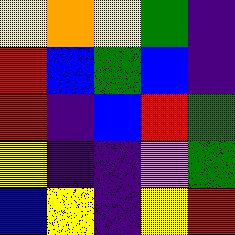[["yellow", "orange", "yellow", "green", "indigo"], ["red", "blue", "green", "blue", "indigo"], ["red", "indigo", "blue", "red", "green"], ["yellow", "indigo", "indigo", "violet", "green"], ["blue", "yellow", "indigo", "yellow", "red"]]